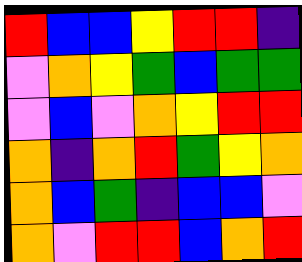[["red", "blue", "blue", "yellow", "red", "red", "indigo"], ["violet", "orange", "yellow", "green", "blue", "green", "green"], ["violet", "blue", "violet", "orange", "yellow", "red", "red"], ["orange", "indigo", "orange", "red", "green", "yellow", "orange"], ["orange", "blue", "green", "indigo", "blue", "blue", "violet"], ["orange", "violet", "red", "red", "blue", "orange", "red"]]